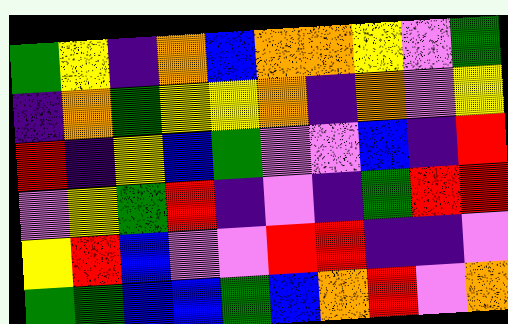[["green", "yellow", "indigo", "orange", "blue", "orange", "orange", "yellow", "violet", "green"], ["indigo", "orange", "green", "yellow", "yellow", "orange", "indigo", "orange", "violet", "yellow"], ["red", "indigo", "yellow", "blue", "green", "violet", "violet", "blue", "indigo", "red"], ["violet", "yellow", "green", "red", "indigo", "violet", "indigo", "green", "red", "red"], ["yellow", "red", "blue", "violet", "violet", "red", "red", "indigo", "indigo", "violet"], ["green", "green", "blue", "blue", "green", "blue", "orange", "red", "violet", "orange"]]